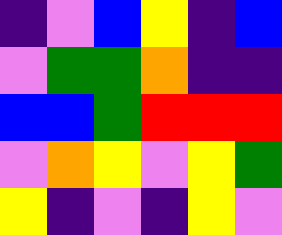[["indigo", "violet", "blue", "yellow", "indigo", "blue"], ["violet", "green", "green", "orange", "indigo", "indigo"], ["blue", "blue", "green", "red", "red", "red"], ["violet", "orange", "yellow", "violet", "yellow", "green"], ["yellow", "indigo", "violet", "indigo", "yellow", "violet"]]